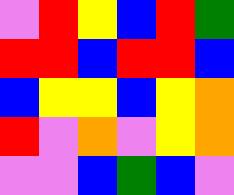[["violet", "red", "yellow", "blue", "red", "green"], ["red", "red", "blue", "red", "red", "blue"], ["blue", "yellow", "yellow", "blue", "yellow", "orange"], ["red", "violet", "orange", "violet", "yellow", "orange"], ["violet", "violet", "blue", "green", "blue", "violet"]]